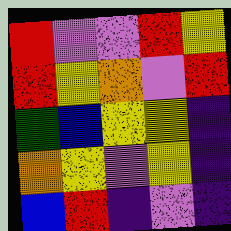[["red", "violet", "violet", "red", "yellow"], ["red", "yellow", "orange", "violet", "red"], ["green", "blue", "yellow", "yellow", "indigo"], ["orange", "yellow", "violet", "yellow", "indigo"], ["blue", "red", "indigo", "violet", "indigo"]]